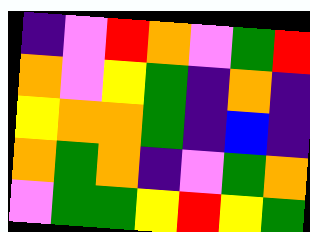[["indigo", "violet", "red", "orange", "violet", "green", "red"], ["orange", "violet", "yellow", "green", "indigo", "orange", "indigo"], ["yellow", "orange", "orange", "green", "indigo", "blue", "indigo"], ["orange", "green", "orange", "indigo", "violet", "green", "orange"], ["violet", "green", "green", "yellow", "red", "yellow", "green"]]